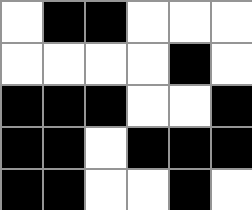[["white", "black", "black", "white", "white", "white"], ["white", "white", "white", "white", "black", "white"], ["black", "black", "black", "white", "white", "black"], ["black", "black", "white", "black", "black", "black"], ["black", "black", "white", "white", "black", "white"]]